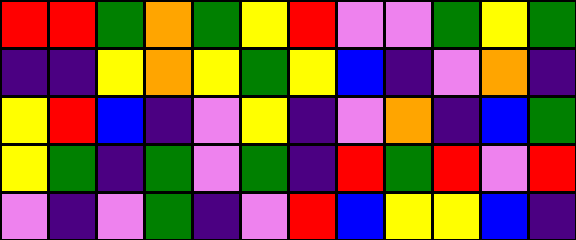[["red", "red", "green", "orange", "green", "yellow", "red", "violet", "violet", "green", "yellow", "green"], ["indigo", "indigo", "yellow", "orange", "yellow", "green", "yellow", "blue", "indigo", "violet", "orange", "indigo"], ["yellow", "red", "blue", "indigo", "violet", "yellow", "indigo", "violet", "orange", "indigo", "blue", "green"], ["yellow", "green", "indigo", "green", "violet", "green", "indigo", "red", "green", "red", "violet", "red"], ["violet", "indigo", "violet", "green", "indigo", "violet", "red", "blue", "yellow", "yellow", "blue", "indigo"]]